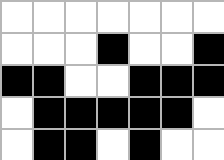[["white", "white", "white", "white", "white", "white", "white"], ["white", "white", "white", "black", "white", "white", "black"], ["black", "black", "white", "white", "black", "black", "black"], ["white", "black", "black", "black", "black", "black", "white"], ["white", "black", "black", "white", "black", "white", "white"]]